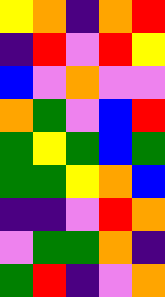[["yellow", "orange", "indigo", "orange", "red"], ["indigo", "red", "violet", "red", "yellow"], ["blue", "violet", "orange", "violet", "violet"], ["orange", "green", "violet", "blue", "red"], ["green", "yellow", "green", "blue", "green"], ["green", "green", "yellow", "orange", "blue"], ["indigo", "indigo", "violet", "red", "orange"], ["violet", "green", "green", "orange", "indigo"], ["green", "red", "indigo", "violet", "orange"]]